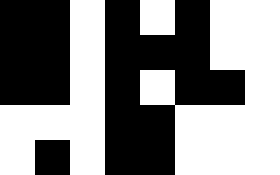[["black", "black", "white", "black", "white", "black", "white", "white"], ["black", "black", "white", "black", "black", "black", "white", "white"], ["black", "black", "white", "black", "white", "black", "black", "white"], ["white", "white", "white", "black", "black", "white", "white", "white"], ["white", "black", "white", "black", "black", "white", "white", "white"]]